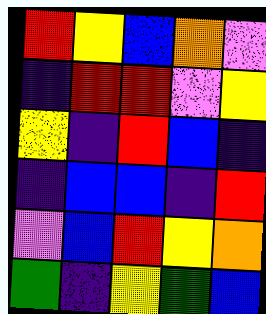[["red", "yellow", "blue", "orange", "violet"], ["indigo", "red", "red", "violet", "yellow"], ["yellow", "indigo", "red", "blue", "indigo"], ["indigo", "blue", "blue", "indigo", "red"], ["violet", "blue", "red", "yellow", "orange"], ["green", "indigo", "yellow", "green", "blue"]]